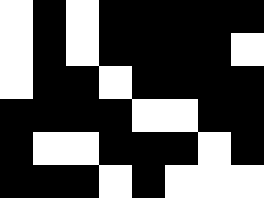[["white", "black", "white", "black", "black", "black", "black", "black"], ["white", "black", "white", "black", "black", "black", "black", "white"], ["white", "black", "black", "white", "black", "black", "black", "black"], ["black", "black", "black", "black", "white", "white", "black", "black"], ["black", "white", "white", "black", "black", "black", "white", "black"], ["black", "black", "black", "white", "black", "white", "white", "white"]]